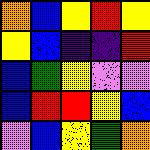[["orange", "blue", "yellow", "red", "yellow"], ["yellow", "blue", "indigo", "indigo", "red"], ["blue", "green", "yellow", "violet", "violet"], ["blue", "red", "red", "yellow", "blue"], ["violet", "blue", "yellow", "green", "orange"]]